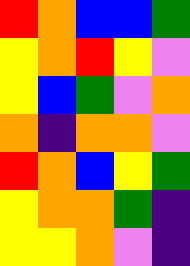[["red", "orange", "blue", "blue", "green"], ["yellow", "orange", "red", "yellow", "violet"], ["yellow", "blue", "green", "violet", "orange"], ["orange", "indigo", "orange", "orange", "violet"], ["red", "orange", "blue", "yellow", "green"], ["yellow", "orange", "orange", "green", "indigo"], ["yellow", "yellow", "orange", "violet", "indigo"]]